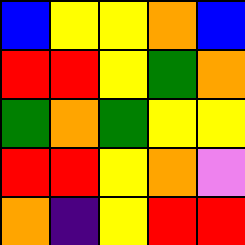[["blue", "yellow", "yellow", "orange", "blue"], ["red", "red", "yellow", "green", "orange"], ["green", "orange", "green", "yellow", "yellow"], ["red", "red", "yellow", "orange", "violet"], ["orange", "indigo", "yellow", "red", "red"]]